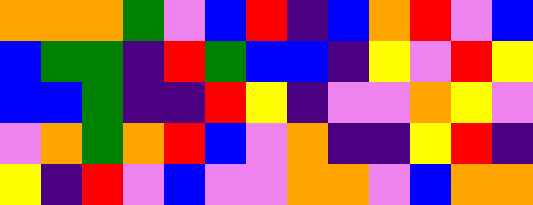[["orange", "orange", "orange", "green", "violet", "blue", "red", "indigo", "blue", "orange", "red", "violet", "blue"], ["blue", "green", "green", "indigo", "red", "green", "blue", "blue", "indigo", "yellow", "violet", "red", "yellow"], ["blue", "blue", "green", "indigo", "indigo", "red", "yellow", "indigo", "violet", "violet", "orange", "yellow", "violet"], ["violet", "orange", "green", "orange", "red", "blue", "violet", "orange", "indigo", "indigo", "yellow", "red", "indigo"], ["yellow", "indigo", "red", "violet", "blue", "violet", "violet", "orange", "orange", "violet", "blue", "orange", "orange"]]